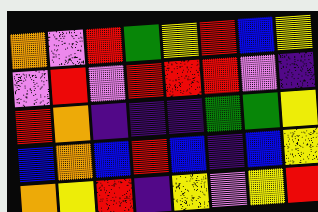[["orange", "violet", "red", "green", "yellow", "red", "blue", "yellow"], ["violet", "red", "violet", "red", "red", "red", "violet", "indigo"], ["red", "orange", "indigo", "indigo", "indigo", "green", "green", "yellow"], ["blue", "orange", "blue", "red", "blue", "indigo", "blue", "yellow"], ["orange", "yellow", "red", "indigo", "yellow", "violet", "yellow", "red"]]